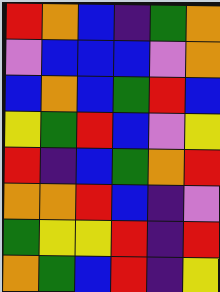[["red", "orange", "blue", "indigo", "green", "orange"], ["violet", "blue", "blue", "blue", "violet", "orange"], ["blue", "orange", "blue", "green", "red", "blue"], ["yellow", "green", "red", "blue", "violet", "yellow"], ["red", "indigo", "blue", "green", "orange", "red"], ["orange", "orange", "red", "blue", "indigo", "violet"], ["green", "yellow", "yellow", "red", "indigo", "red"], ["orange", "green", "blue", "red", "indigo", "yellow"]]